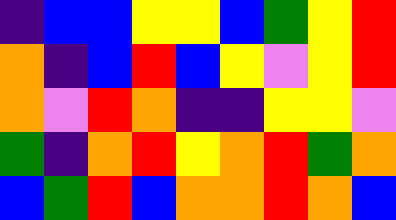[["indigo", "blue", "blue", "yellow", "yellow", "blue", "green", "yellow", "red"], ["orange", "indigo", "blue", "red", "blue", "yellow", "violet", "yellow", "red"], ["orange", "violet", "red", "orange", "indigo", "indigo", "yellow", "yellow", "violet"], ["green", "indigo", "orange", "red", "yellow", "orange", "red", "green", "orange"], ["blue", "green", "red", "blue", "orange", "orange", "red", "orange", "blue"]]